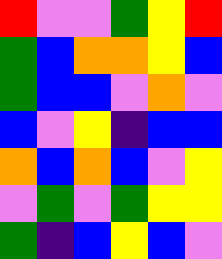[["red", "violet", "violet", "green", "yellow", "red"], ["green", "blue", "orange", "orange", "yellow", "blue"], ["green", "blue", "blue", "violet", "orange", "violet"], ["blue", "violet", "yellow", "indigo", "blue", "blue"], ["orange", "blue", "orange", "blue", "violet", "yellow"], ["violet", "green", "violet", "green", "yellow", "yellow"], ["green", "indigo", "blue", "yellow", "blue", "violet"]]